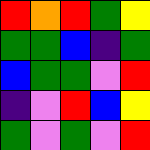[["red", "orange", "red", "green", "yellow"], ["green", "green", "blue", "indigo", "green"], ["blue", "green", "green", "violet", "red"], ["indigo", "violet", "red", "blue", "yellow"], ["green", "violet", "green", "violet", "red"]]